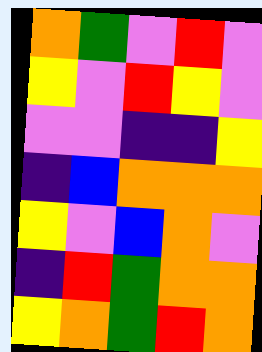[["orange", "green", "violet", "red", "violet"], ["yellow", "violet", "red", "yellow", "violet"], ["violet", "violet", "indigo", "indigo", "yellow"], ["indigo", "blue", "orange", "orange", "orange"], ["yellow", "violet", "blue", "orange", "violet"], ["indigo", "red", "green", "orange", "orange"], ["yellow", "orange", "green", "red", "orange"]]